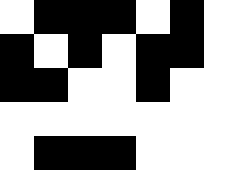[["white", "black", "black", "black", "white", "black", "white"], ["black", "white", "black", "white", "black", "black", "white"], ["black", "black", "white", "white", "black", "white", "white"], ["white", "white", "white", "white", "white", "white", "white"], ["white", "black", "black", "black", "white", "white", "white"]]